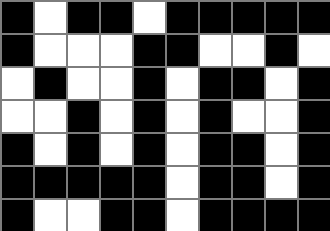[["black", "white", "black", "black", "white", "black", "black", "black", "black", "black"], ["black", "white", "white", "white", "black", "black", "white", "white", "black", "white"], ["white", "black", "white", "white", "black", "white", "black", "black", "white", "black"], ["white", "white", "black", "white", "black", "white", "black", "white", "white", "black"], ["black", "white", "black", "white", "black", "white", "black", "black", "white", "black"], ["black", "black", "black", "black", "black", "white", "black", "black", "white", "black"], ["black", "white", "white", "black", "black", "white", "black", "black", "black", "black"]]